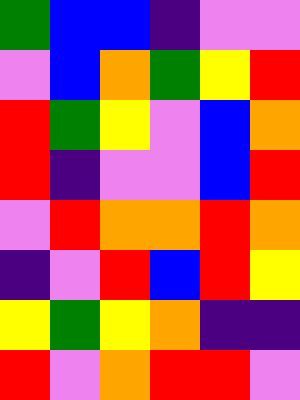[["green", "blue", "blue", "indigo", "violet", "violet"], ["violet", "blue", "orange", "green", "yellow", "red"], ["red", "green", "yellow", "violet", "blue", "orange"], ["red", "indigo", "violet", "violet", "blue", "red"], ["violet", "red", "orange", "orange", "red", "orange"], ["indigo", "violet", "red", "blue", "red", "yellow"], ["yellow", "green", "yellow", "orange", "indigo", "indigo"], ["red", "violet", "orange", "red", "red", "violet"]]